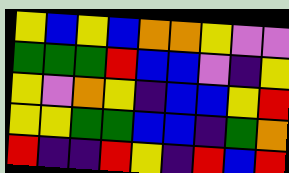[["yellow", "blue", "yellow", "blue", "orange", "orange", "yellow", "violet", "violet"], ["green", "green", "green", "red", "blue", "blue", "violet", "indigo", "yellow"], ["yellow", "violet", "orange", "yellow", "indigo", "blue", "blue", "yellow", "red"], ["yellow", "yellow", "green", "green", "blue", "blue", "indigo", "green", "orange"], ["red", "indigo", "indigo", "red", "yellow", "indigo", "red", "blue", "red"]]